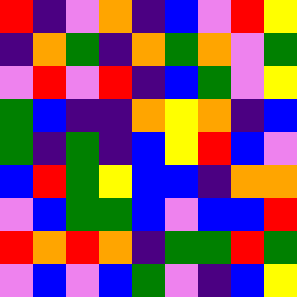[["red", "indigo", "violet", "orange", "indigo", "blue", "violet", "red", "yellow"], ["indigo", "orange", "green", "indigo", "orange", "green", "orange", "violet", "green"], ["violet", "red", "violet", "red", "indigo", "blue", "green", "violet", "yellow"], ["green", "blue", "indigo", "indigo", "orange", "yellow", "orange", "indigo", "blue"], ["green", "indigo", "green", "indigo", "blue", "yellow", "red", "blue", "violet"], ["blue", "red", "green", "yellow", "blue", "blue", "indigo", "orange", "orange"], ["violet", "blue", "green", "green", "blue", "violet", "blue", "blue", "red"], ["red", "orange", "red", "orange", "indigo", "green", "green", "red", "green"], ["violet", "blue", "violet", "blue", "green", "violet", "indigo", "blue", "yellow"]]